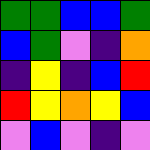[["green", "green", "blue", "blue", "green"], ["blue", "green", "violet", "indigo", "orange"], ["indigo", "yellow", "indigo", "blue", "red"], ["red", "yellow", "orange", "yellow", "blue"], ["violet", "blue", "violet", "indigo", "violet"]]